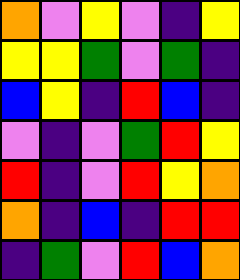[["orange", "violet", "yellow", "violet", "indigo", "yellow"], ["yellow", "yellow", "green", "violet", "green", "indigo"], ["blue", "yellow", "indigo", "red", "blue", "indigo"], ["violet", "indigo", "violet", "green", "red", "yellow"], ["red", "indigo", "violet", "red", "yellow", "orange"], ["orange", "indigo", "blue", "indigo", "red", "red"], ["indigo", "green", "violet", "red", "blue", "orange"]]